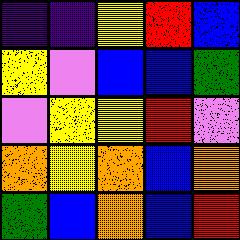[["indigo", "indigo", "yellow", "red", "blue"], ["yellow", "violet", "blue", "blue", "green"], ["violet", "yellow", "yellow", "red", "violet"], ["orange", "yellow", "orange", "blue", "orange"], ["green", "blue", "orange", "blue", "red"]]